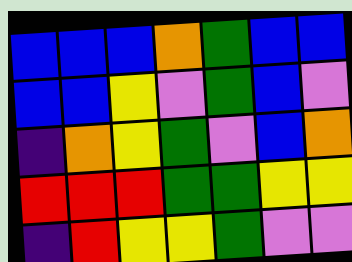[["blue", "blue", "blue", "orange", "green", "blue", "blue"], ["blue", "blue", "yellow", "violet", "green", "blue", "violet"], ["indigo", "orange", "yellow", "green", "violet", "blue", "orange"], ["red", "red", "red", "green", "green", "yellow", "yellow"], ["indigo", "red", "yellow", "yellow", "green", "violet", "violet"]]